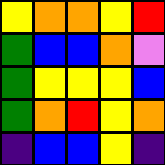[["yellow", "orange", "orange", "yellow", "red"], ["green", "blue", "blue", "orange", "violet"], ["green", "yellow", "yellow", "yellow", "blue"], ["green", "orange", "red", "yellow", "orange"], ["indigo", "blue", "blue", "yellow", "indigo"]]